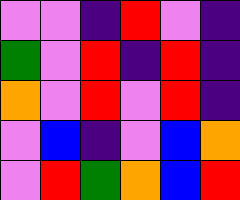[["violet", "violet", "indigo", "red", "violet", "indigo"], ["green", "violet", "red", "indigo", "red", "indigo"], ["orange", "violet", "red", "violet", "red", "indigo"], ["violet", "blue", "indigo", "violet", "blue", "orange"], ["violet", "red", "green", "orange", "blue", "red"]]